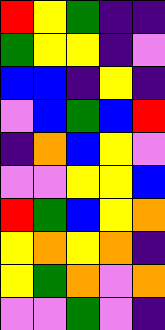[["red", "yellow", "green", "indigo", "indigo"], ["green", "yellow", "yellow", "indigo", "violet"], ["blue", "blue", "indigo", "yellow", "indigo"], ["violet", "blue", "green", "blue", "red"], ["indigo", "orange", "blue", "yellow", "violet"], ["violet", "violet", "yellow", "yellow", "blue"], ["red", "green", "blue", "yellow", "orange"], ["yellow", "orange", "yellow", "orange", "indigo"], ["yellow", "green", "orange", "violet", "orange"], ["violet", "violet", "green", "violet", "indigo"]]